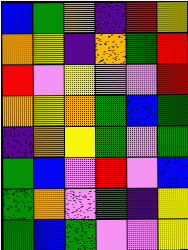[["blue", "green", "orange", "indigo", "red", "yellow"], ["orange", "yellow", "indigo", "orange", "green", "red"], ["red", "violet", "yellow", "violet", "violet", "red"], ["orange", "yellow", "orange", "green", "blue", "green"], ["indigo", "orange", "yellow", "green", "violet", "green"], ["green", "blue", "violet", "red", "violet", "blue"], ["green", "orange", "violet", "green", "indigo", "yellow"], ["green", "blue", "green", "violet", "violet", "yellow"]]